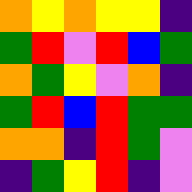[["orange", "yellow", "orange", "yellow", "yellow", "indigo"], ["green", "red", "violet", "red", "blue", "green"], ["orange", "green", "yellow", "violet", "orange", "indigo"], ["green", "red", "blue", "red", "green", "green"], ["orange", "orange", "indigo", "red", "green", "violet"], ["indigo", "green", "yellow", "red", "indigo", "violet"]]